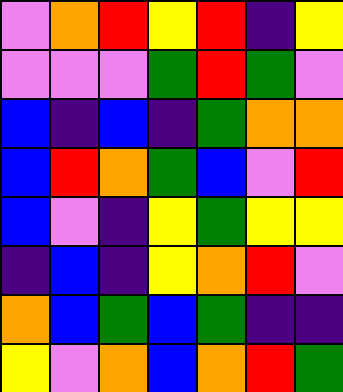[["violet", "orange", "red", "yellow", "red", "indigo", "yellow"], ["violet", "violet", "violet", "green", "red", "green", "violet"], ["blue", "indigo", "blue", "indigo", "green", "orange", "orange"], ["blue", "red", "orange", "green", "blue", "violet", "red"], ["blue", "violet", "indigo", "yellow", "green", "yellow", "yellow"], ["indigo", "blue", "indigo", "yellow", "orange", "red", "violet"], ["orange", "blue", "green", "blue", "green", "indigo", "indigo"], ["yellow", "violet", "orange", "blue", "orange", "red", "green"]]